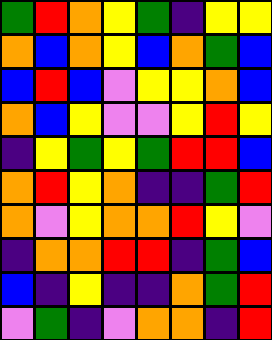[["green", "red", "orange", "yellow", "green", "indigo", "yellow", "yellow"], ["orange", "blue", "orange", "yellow", "blue", "orange", "green", "blue"], ["blue", "red", "blue", "violet", "yellow", "yellow", "orange", "blue"], ["orange", "blue", "yellow", "violet", "violet", "yellow", "red", "yellow"], ["indigo", "yellow", "green", "yellow", "green", "red", "red", "blue"], ["orange", "red", "yellow", "orange", "indigo", "indigo", "green", "red"], ["orange", "violet", "yellow", "orange", "orange", "red", "yellow", "violet"], ["indigo", "orange", "orange", "red", "red", "indigo", "green", "blue"], ["blue", "indigo", "yellow", "indigo", "indigo", "orange", "green", "red"], ["violet", "green", "indigo", "violet", "orange", "orange", "indigo", "red"]]